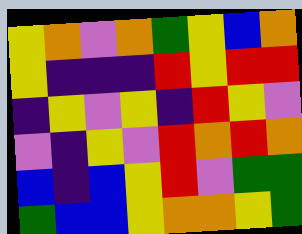[["yellow", "orange", "violet", "orange", "green", "yellow", "blue", "orange"], ["yellow", "indigo", "indigo", "indigo", "red", "yellow", "red", "red"], ["indigo", "yellow", "violet", "yellow", "indigo", "red", "yellow", "violet"], ["violet", "indigo", "yellow", "violet", "red", "orange", "red", "orange"], ["blue", "indigo", "blue", "yellow", "red", "violet", "green", "green"], ["green", "blue", "blue", "yellow", "orange", "orange", "yellow", "green"]]